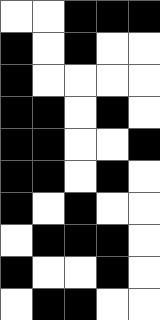[["white", "white", "black", "black", "black"], ["black", "white", "black", "white", "white"], ["black", "white", "white", "white", "white"], ["black", "black", "white", "black", "white"], ["black", "black", "white", "white", "black"], ["black", "black", "white", "black", "white"], ["black", "white", "black", "white", "white"], ["white", "black", "black", "black", "white"], ["black", "white", "white", "black", "white"], ["white", "black", "black", "white", "white"]]